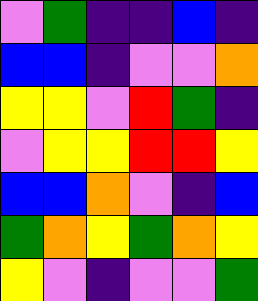[["violet", "green", "indigo", "indigo", "blue", "indigo"], ["blue", "blue", "indigo", "violet", "violet", "orange"], ["yellow", "yellow", "violet", "red", "green", "indigo"], ["violet", "yellow", "yellow", "red", "red", "yellow"], ["blue", "blue", "orange", "violet", "indigo", "blue"], ["green", "orange", "yellow", "green", "orange", "yellow"], ["yellow", "violet", "indigo", "violet", "violet", "green"]]